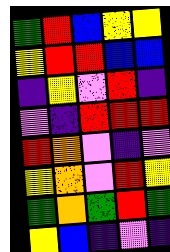[["green", "red", "blue", "yellow", "yellow"], ["yellow", "red", "red", "blue", "blue"], ["indigo", "yellow", "violet", "red", "indigo"], ["violet", "indigo", "red", "red", "red"], ["red", "orange", "violet", "indigo", "violet"], ["yellow", "orange", "violet", "red", "yellow"], ["green", "orange", "green", "red", "green"], ["yellow", "blue", "indigo", "violet", "indigo"]]